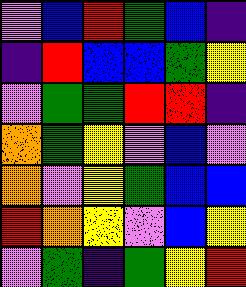[["violet", "blue", "red", "green", "blue", "indigo"], ["indigo", "red", "blue", "blue", "green", "yellow"], ["violet", "green", "green", "red", "red", "indigo"], ["orange", "green", "yellow", "violet", "blue", "violet"], ["orange", "violet", "yellow", "green", "blue", "blue"], ["red", "orange", "yellow", "violet", "blue", "yellow"], ["violet", "green", "indigo", "green", "yellow", "red"]]